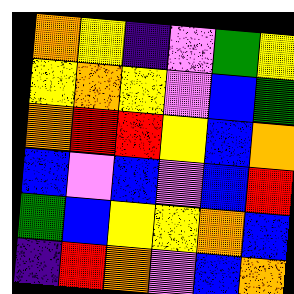[["orange", "yellow", "indigo", "violet", "green", "yellow"], ["yellow", "orange", "yellow", "violet", "blue", "green"], ["orange", "red", "red", "yellow", "blue", "orange"], ["blue", "violet", "blue", "violet", "blue", "red"], ["green", "blue", "yellow", "yellow", "orange", "blue"], ["indigo", "red", "orange", "violet", "blue", "orange"]]